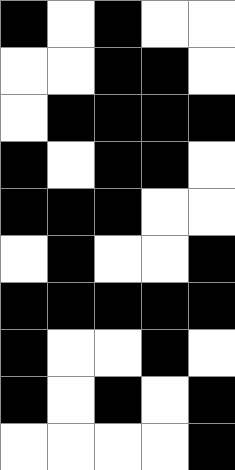[["black", "white", "black", "white", "white"], ["white", "white", "black", "black", "white"], ["white", "black", "black", "black", "black"], ["black", "white", "black", "black", "white"], ["black", "black", "black", "white", "white"], ["white", "black", "white", "white", "black"], ["black", "black", "black", "black", "black"], ["black", "white", "white", "black", "white"], ["black", "white", "black", "white", "black"], ["white", "white", "white", "white", "black"]]